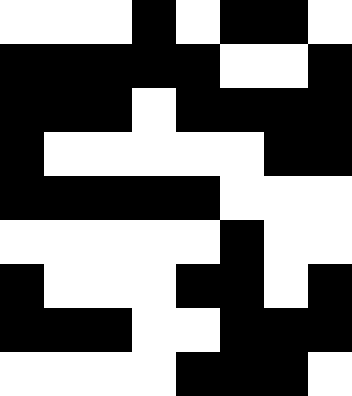[["white", "white", "white", "black", "white", "black", "black", "white"], ["black", "black", "black", "black", "black", "white", "white", "black"], ["black", "black", "black", "white", "black", "black", "black", "black"], ["black", "white", "white", "white", "white", "white", "black", "black"], ["black", "black", "black", "black", "black", "white", "white", "white"], ["white", "white", "white", "white", "white", "black", "white", "white"], ["black", "white", "white", "white", "black", "black", "white", "black"], ["black", "black", "black", "white", "white", "black", "black", "black"], ["white", "white", "white", "white", "black", "black", "black", "white"]]